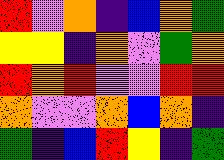[["red", "violet", "orange", "indigo", "blue", "orange", "green"], ["yellow", "yellow", "indigo", "orange", "violet", "green", "orange"], ["red", "orange", "red", "violet", "violet", "red", "red"], ["orange", "violet", "violet", "orange", "blue", "orange", "indigo"], ["green", "indigo", "blue", "red", "yellow", "indigo", "green"]]